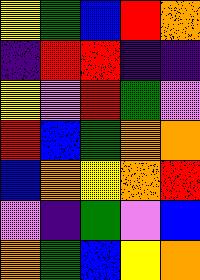[["yellow", "green", "blue", "red", "orange"], ["indigo", "red", "red", "indigo", "indigo"], ["yellow", "violet", "red", "green", "violet"], ["red", "blue", "green", "orange", "orange"], ["blue", "orange", "yellow", "orange", "red"], ["violet", "indigo", "green", "violet", "blue"], ["orange", "green", "blue", "yellow", "orange"]]